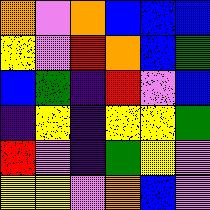[["orange", "violet", "orange", "blue", "blue", "blue"], ["yellow", "violet", "red", "orange", "blue", "green"], ["blue", "green", "indigo", "red", "violet", "blue"], ["indigo", "yellow", "indigo", "yellow", "yellow", "green"], ["red", "violet", "indigo", "green", "yellow", "violet"], ["yellow", "yellow", "violet", "orange", "blue", "violet"]]